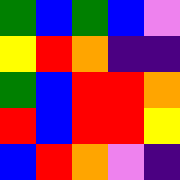[["green", "blue", "green", "blue", "violet"], ["yellow", "red", "orange", "indigo", "indigo"], ["green", "blue", "red", "red", "orange"], ["red", "blue", "red", "red", "yellow"], ["blue", "red", "orange", "violet", "indigo"]]